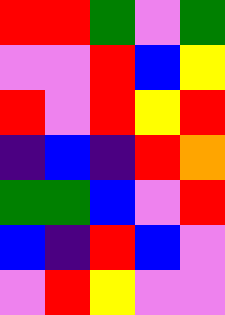[["red", "red", "green", "violet", "green"], ["violet", "violet", "red", "blue", "yellow"], ["red", "violet", "red", "yellow", "red"], ["indigo", "blue", "indigo", "red", "orange"], ["green", "green", "blue", "violet", "red"], ["blue", "indigo", "red", "blue", "violet"], ["violet", "red", "yellow", "violet", "violet"]]